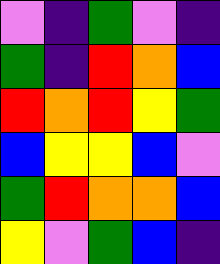[["violet", "indigo", "green", "violet", "indigo"], ["green", "indigo", "red", "orange", "blue"], ["red", "orange", "red", "yellow", "green"], ["blue", "yellow", "yellow", "blue", "violet"], ["green", "red", "orange", "orange", "blue"], ["yellow", "violet", "green", "blue", "indigo"]]